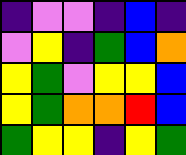[["indigo", "violet", "violet", "indigo", "blue", "indigo"], ["violet", "yellow", "indigo", "green", "blue", "orange"], ["yellow", "green", "violet", "yellow", "yellow", "blue"], ["yellow", "green", "orange", "orange", "red", "blue"], ["green", "yellow", "yellow", "indigo", "yellow", "green"]]